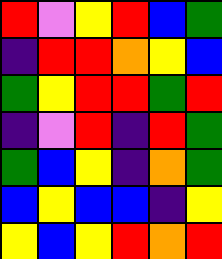[["red", "violet", "yellow", "red", "blue", "green"], ["indigo", "red", "red", "orange", "yellow", "blue"], ["green", "yellow", "red", "red", "green", "red"], ["indigo", "violet", "red", "indigo", "red", "green"], ["green", "blue", "yellow", "indigo", "orange", "green"], ["blue", "yellow", "blue", "blue", "indigo", "yellow"], ["yellow", "blue", "yellow", "red", "orange", "red"]]